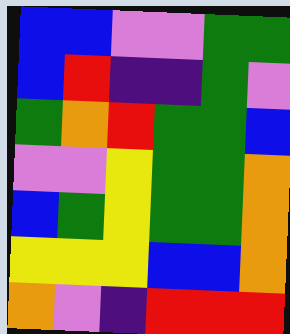[["blue", "blue", "violet", "violet", "green", "green"], ["blue", "red", "indigo", "indigo", "green", "violet"], ["green", "orange", "red", "green", "green", "blue"], ["violet", "violet", "yellow", "green", "green", "orange"], ["blue", "green", "yellow", "green", "green", "orange"], ["yellow", "yellow", "yellow", "blue", "blue", "orange"], ["orange", "violet", "indigo", "red", "red", "red"]]